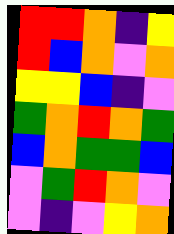[["red", "red", "orange", "indigo", "yellow"], ["red", "blue", "orange", "violet", "orange"], ["yellow", "yellow", "blue", "indigo", "violet"], ["green", "orange", "red", "orange", "green"], ["blue", "orange", "green", "green", "blue"], ["violet", "green", "red", "orange", "violet"], ["violet", "indigo", "violet", "yellow", "orange"]]